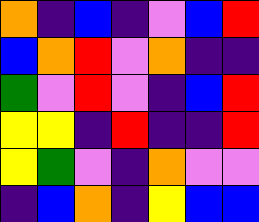[["orange", "indigo", "blue", "indigo", "violet", "blue", "red"], ["blue", "orange", "red", "violet", "orange", "indigo", "indigo"], ["green", "violet", "red", "violet", "indigo", "blue", "red"], ["yellow", "yellow", "indigo", "red", "indigo", "indigo", "red"], ["yellow", "green", "violet", "indigo", "orange", "violet", "violet"], ["indigo", "blue", "orange", "indigo", "yellow", "blue", "blue"]]